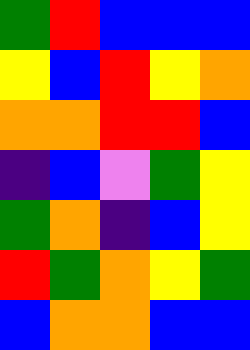[["green", "red", "blue", "blue", "blue"], ["yellow", "blue", "red", "yellow", "orange"], ["orange", "orange", "red", "red", "blue"], ["indigo", "blue", "violet", "green", "yellow"], ["green", "orange", "indigo", "blue", "yellow"], ["red", "green", "orange", "yellow", "green"], ["blue", "orange", "orange", "blue", "blue"]]